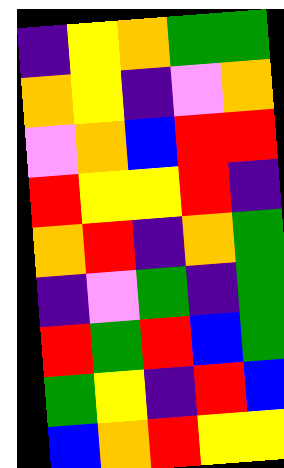[["indigo", "yellow", "orange", "green", "green"], ["orange", "yellow", "indigo", "violet", "orange"], ["violet", "orange", "blue", "red", "red"], ["red", "yellow", "yellow", "red", "indigo"], ["orange", "red", "indigo", "orange", "green"], ["indigo", "violet", "green", "indigo", "green"], ["red", "green", "red", "blue", "green"], ["green", "yellow", "indigo", "red", "blue"], ["blue", "orange", "red", "yellow", "yellow"]]